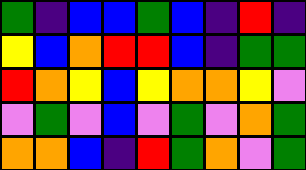[["green", "indigo", "blue", "blue", "green", "blue", "indigo", "red", "indigo"], ["yellow", "blue", "orange", "red", "red", "blue", "indigo", "green", "green"], ["red", "orange", "yellow", "blue", "yellow", "orange", "orange", "yellow", "violet"], ["violet", "green", "violet", "blue", "violet", "green", "violet", "orange", "green"], ["orange", "orange", "blue", "indigo", "red", "green", "orange", "violet", "green"]]